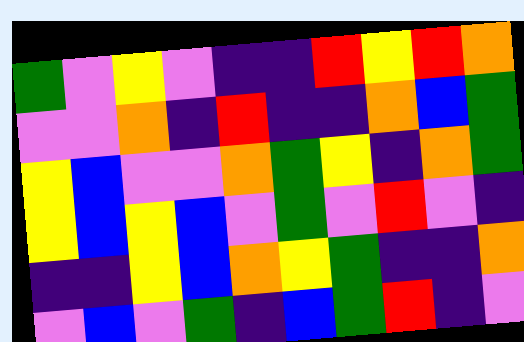[["green", "violet", "yellow", "violet", "indigo", "indigo", "red", "yellow", "red", "orange"], ["violet", "violet", "orange", "indigo", "red", "indigo", "indigo", "orange", "blue", "green"], ["yellow", "blue", "violet", "violet", "orange", "green", "yellow", "indigo", "orange", "green"], ["yellow", "blue", "yellow", "blue", "violet", "green", "violet", "red", "violet", "indigo"], ["indigo", "indigo", "yellow", "blue", "orange", "yellow", "green", "indigo", "indigo", "orange"], ["violet", "blue", "violet", "green", "indigo", "blue", "green", "red", "indigo", "violet"]]